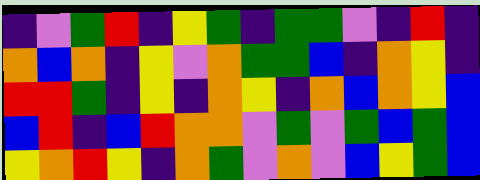[["indigo", "violet", "green", "red", "indigo", "yellow", "green", "indigo", "green", "green", "violet", "indigo", "red", "indigo"], ["orange", "blue", "orange", "indigo", "yellow", "violet", "orange", "green", "green", "blue", "indigo", "orange", "yellow", "indigo"], ["red", "red", "green", "indigo", "yellow", "indigo", "orange", "yellow", "indigo", "orange", "blue", "orange", "yellow", "blue"], ["blue", "red", "indigo", "blue", "red", "orange", "orange", "violet", "green", "violet", "green", "blue", "green", "blue"], ["yellow", "orange", "red", "yellow", "indigo", "orange", "green", "violet", "orange", "violet", "blue", "yellow", "green", "blue"]]